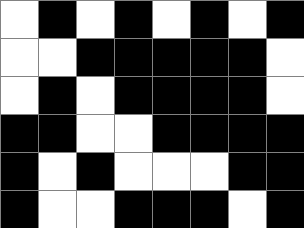[["white", "black", "white", "black", "white", "black", "white", "black"], ["white", "white", "black", "black", "black", "black", "black", "white"], ["white", "black", "white", "black", "black", "black", "black", "white"], ["black", "black", "white", "white", "black", "black", "black", "black"], ["black", "white", "black", "white", "white", "white", "black", "black"], ["black", "white", "white", "black", "black", "black", "white", "black"]]